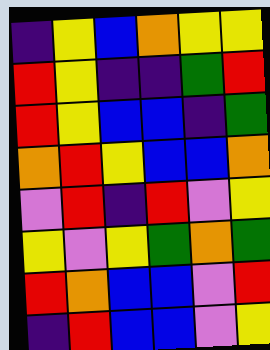[["indigo", "yellow", "blue", "orange", "yellow", "yellow"], ["red", "yellow", "indigo", "indigo", "green", "red"], ["red", "yellow", "blue", "blue", "indigo", "green"], ["orange", "red", "yellow", "blue", "blue", "orange"], ["violet", "red", "indigo", "red", "violet", "yellow"], ["yellow", "violet", "yellow", "green", "orange", "green"], ["red", "orange", "blue", "blue", "violet", "red"], ["indigo", "red", "blue", "blue", "violet", "yellow"]]